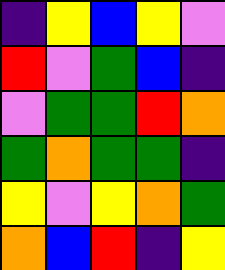[["indigo", "yellow", "blue", "yellow", "violet"], ["red", "violet", "green", "blue", "indigo"], ["violet", "green", "green", "red", "orange"], ["green", "orange", "green", "green", "indigo"], ["yellow", "violet", "yellow", "orange", "green"], ["orange", "blue", "red", "indigo", "yellow"]]